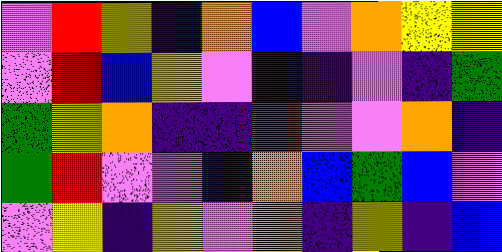[["violet", "red", "yellow", "indigo", "orange", "blue", "violet", "orange", "yellow", "yellow"], ["violet", "red", "blue", "yellow", "violet", "indigo", "indigo", "violet", "indigo", "green"], ["green", "yellow", "orange", "indigo", "indigo", "red", "violet", "violet", "orange", "indigo"], ["green", "red", "violet", "violet", "blue", "orange", "blue", "green", "blue", "violet"], ["violet", "yellow", "indigo", "yellow", "violet", "orange", "indigo", "yellow", "indigo", "blue"]]